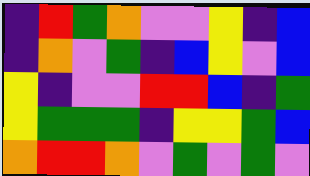[["indigo", "red", "green", "orange", "violet", "violet", "yellow", "indigo", "blue"], ["indigo", "orange", "violet", "green", "indigo", "blue", "yellow", "violet", "blue"], ["yellow", "indigo", "violet", "violet", "red", "red", "blue", "indigo", "green"], ["yellow", "green", "green", "green", "indigo", "yellow", "yellow", "green", "blue"], ["orange", "red", "red", "orange", "violet", "green", "violet", "green", "violet"]]